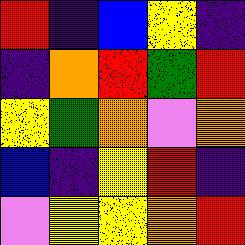[["red", "indigo", "blue", "yellow", "indigo"], ["indigo", "orange", "red", "green", "red"], ["yellow", "green", "orange", "violet", "orange"], ["blue", "indigo", "yellow", "red", "indigo"], ["violet", "yellow", "yellow", "orange", "red"]]